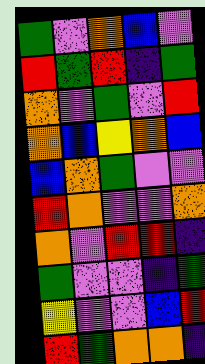[["green", "violet", "orange", "blue", "violet"], ["red", "green", "red", "indigo", "green"], ["orange", "violet", "green", "violet", "red"], ["orange", "blue", "yellow", "orange", "blue"], ["blue", "orange", "green", "violet", "violet"], ["red", "orange", "violet", "violet", "orange"], ["orange", "violet", "red", "red", "indigo"], ["green", "violet", "violet", "indigo", "green"], ["yellow", "violet", "violet", "blue", "red"], ["red", "green", "orange", "orange", "indigo"]]